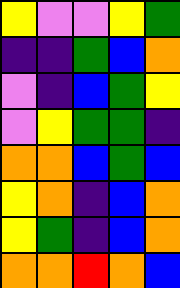[["yellow", "violet", "violet", "yellow", "green"], ["indigo", "indigo", "green", "blue", "orange"], ["violet", "indigo", "blue", "green", "yellow"], ["violet", "yellow", "green", "green", "indigo"], ["orange", "orange", "blue", "green", "blue"], ["yellow", "orange", "indigo", "blue", "orange"], ["yellow", "green", "indigo", "blue", "orange"], ["orange", "orange", "red", "orange", "blue"]]